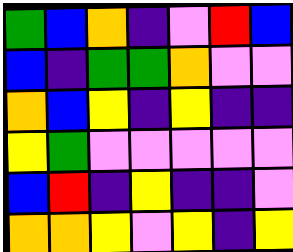[["green", "blue", "orange", "indigo", "violet", "red", "blue"], ["blue", "indigo", "green", "green", "orange", "violet", "violet"], ["orange", "blue", "yellow", "indigo", "yellow", "indigo", "indigo"], ["yellow", "green", "violet", "violet", "violet", "violet", "violet"], ["blue", "red", "indigo", "yellow", "indigo", "indigo", "violet"], ["orange", "orange", "yellow", "violet", "yellow", "indigo", "yellow"]]